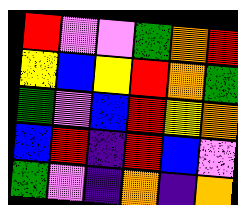[["red", "violet", "violet", "green", "orange", "red"], ["yellow", "blue", "yellow", "red", "orange", "green"], ["green", "violet", "blue", "red", "yellow", "orange"], ["blue", "red", "indigo", "red", "blue", "violet"], ["green", "violet", "indigo", "orange", "indigo", "orange"]]